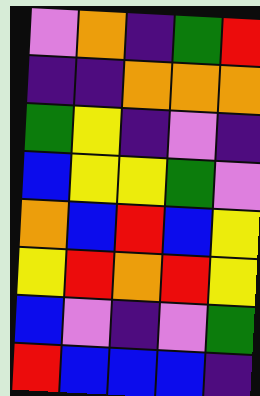[["violet", "orange", "indigo", "green", "red"], ["indigo", "indigo", "orange", "orange", "orange"], ["green", "yellow", "indigo", "violet", "indigo"], ["blue", "yellow", "yellow", "green", "violet"], ["orange", "blue", "red", "blue", "yellow"], ["yellow", "red", "orange", "red", "yellow"], ["blue", "violet", "indigo", "violet", "green"], ["red", "blue", "blue", "blue", "indigo"]]